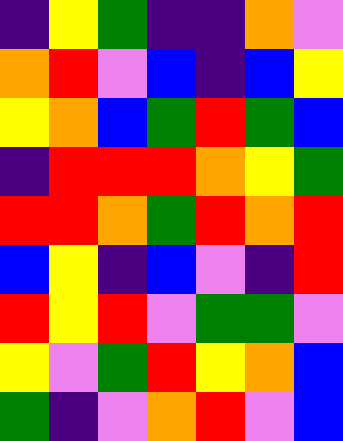[["indigo", "yellow", "green", "indigo", "indigo", "orange", "violet"], ["orange", "red", "violet", "blue", "indigo", "blue", "yellow"], ["yellow", "orange", "blue", "green", "red", "green", "blue"], ["indigo", "red", "red", "red", "orange", "yellow", "green"], ["red", "red", "orange", "green", "red", "orange", "red"], ["blue", "yellow", "indigo", "blue", "violet", "indigo", "red"], ["red", "yellow", "red", "violet", "green", "green", "violet"], ["yellow", "violet", "green", "red", "yellow", "orange", "blue"], ["green", "indigo", "violet", "orange", "red", "violet", "blue"]]